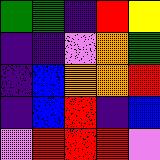[["green", "green", "indigo", "red", "yellow"], ["indigo", "indigo", "violet", "orange", "green"], ["indigo", "blue", "orange", "orange", "red"], ["indigo", "blue", "red", "indigo", "blue"], ["violet", "red", "red", "red", "violet"]]